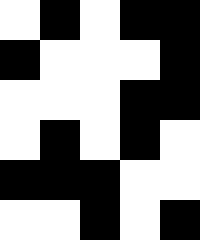[["white", "black", "white", "black", "black"], ["black", "white", "white", "white", "black"], ["white", "white", "white", "black", "black"], ["white", "black", "white", "black", "white"], ["black", "black", "black", "white", "white"], ["white", "white", "black", "white", "black"]]